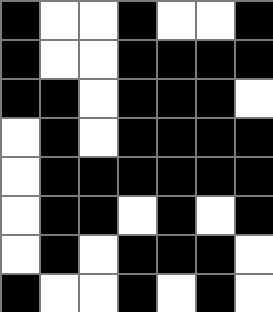[["black", "white", "white", "black", "white", "white", "black"], ["black", "white", "white", "black", "black", "black", "black"], ["black", "black", "white", "black", "black", "black", "white"], ["white", "black", "white", "black", "black", "black", "black"], ["white", "black", "black", "black", "black", "black", "black"], ["white", "black", "black", "white", "black", "white", "black"], ["white", "black", "white", "black", "black", "black", "white"], ["black", "white", "white", "black", "white", "black", "white"]]